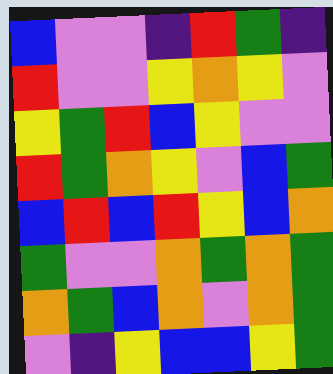[["blue", "violet", "violet", "indigo", "red", "green", "indigo"], ["red", "violet", "violet", "yellow", "orange", "yellow", "violet"], ["yellow", "green", "red", "blue", "yellow", "violet", "violet"], ["red", "green", "orange", "yellow", "violet", "blue", "green"], ["blue", "red", "blue", "red", "yellow", "blue", "orange"], ["green", "violet", "violet", "orange", "green", "orange", "green"], ["orange", "green", "blue", "orange", "violet", "orange", "green"], ["violet", "indigo", "yellow", "blue", "blue", "yellow", "green"]]